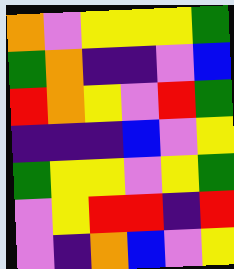[["orange", "violet", "yellow", "yellow", "yellow", "green"], ["green", "orange", "indigo", "indigo", "violet", "blue"], ["red", "orange", "yellow", "violet", "red", "green"], ["indigo", "indigo", "indigo", "blue", "violet", "yellow"], ["green", "yellow", "yellow", "violet", "yellow", "green"], ["violet", "yellow", "red", "red", "indigo", "red"], ["violet", "indigo", "orange", "blue", "violet", "yellow"]]